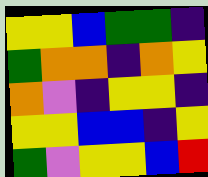[["yellow", "yellow", "blue", "green", "green", "indigo"], ["green", "orange", "orange", "indigo", "orange", "yellow"], ["orange", "violet", "indigo", "yellow", "yellow", "indigo"], ["yellow", "yellow", "blue", "blue", "indigo", "yellow"], ["green", "violet", "yellow", "yellow", "blue", "red"]]